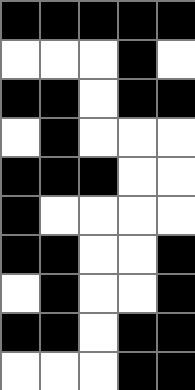[["black", "black", "black", "black", "black"], ["white", "white", "white", "black", "white"], ["black", "black", "white", "black", "black"], ["white", "black", "white", "white", "white"], ["black", "black", "black", "white", "white"], ["black", "white", "white", "white", "white"], ["black", "black", "white", "white", "black"], ["white", "black", "white", "white", "black"], ["black", "black", "white", "black", "black"], ["white", "white", "white", "black", "black"]]